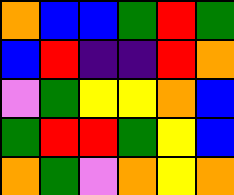[["orange", "blue", "blue", "green", "red", "green"], ["blue", "red", "indigo", "indigo", "red", "orange"], ["violet", "green", "yellow", "yellow", "orange", "blue"], ["green", "red", "red", "green", "yellow", "blue"], ["orange", "green", "violet", "orange", "yellow", "orange"]]